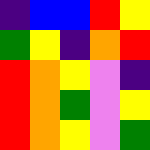[["indigo", "blue", "blue", "red", "yellow"], ["green", "yellow", "indigo", "orange", "red"], ["red", "orange", "yellow", "violet", "indigo"], ["red", "orange", "green", "violet", "yellow"], ["red", "orange", "yellow", "violet", "green"]]